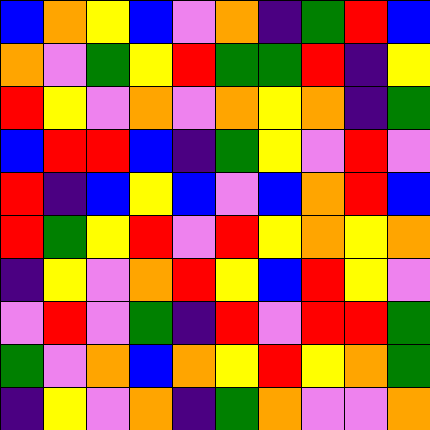[["blue", "orange", "yellow", "blue", "violet", "orange", "indigo", "green", "red", "blue"], ["orange", "violet", "green", "yellow", "red", "green", "green", "red", "indigo", "yellow"], ["red", "yellow", "violet", "orange", "violet", "orange", "yellow", "orange", "indigo", "green"], ["blue", "red", "red", "blue", "indigo", "green", "yellow", "violet", "red", "violet"], ["red", "indigo", "blue", "yellow", "blue", "violet", "blue", "orange", "red", "blue"], ["red", "green", "yellow", "red", "violet", "red", "yellow", "orange", "yellow", "orange"], ["indigo", "yellow", "violet", "orange", "red", "yellow", "blue", "red", "yellow", "violet"], ["violet", "red", "violet", "green", "indigo", "red", "violet", "red", "red", "green"], ["green", "violet", "orange", "blue", "orange", "yellow", "red", "yellow", "orange", "green"], ["indigo", "yellow", "violet", "orange", "indigo", "green", "orange", "violet", "violet", "orange"]]